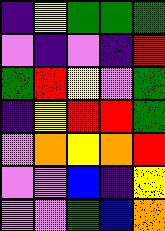[["indigo", "yellow", "green", "green", "green"], ["violet", "indigo", "violet", "indigo", "red"], ["green", "red", "yellow", "violet", "green"], ["indigo", "yellow", "red", "red", "green"], ["violet", "orange", "yellow", "orange", "red"], ["violet", "violet", "blue", "indigo", "yellow"], ["violet", "violet", "green", "blue", "orange"]]